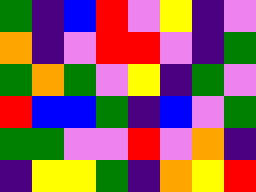[["green", "indigo", "blue", "red", "violet", "yellow", "indigo", "violet"], ["orange", "indigo", "violet", "red", "red", "violet", "indigo", "green"], ["green", "orange", "green", "violet", "yellow", "indigo", "green", "violet"], ["red", "blue", "blue", "green", "indigo", "blue", "violet", "green"], ["green", "green", "violet", "violet", "red", "violet", "orange", "indigo"], ["indigo", "yellow", "yellow", "green", "indigo", "orange", "yellow", "red"]]